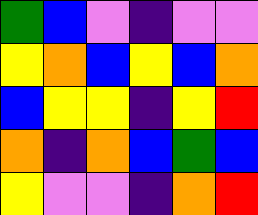[["green", "blue", "violet", "indigo", "violet", "violet"], ["yellow", "orange", "blue", "yellow", "blue", "orange"], ["blue", "yellow", "yellow", "indigo", "yellow", "red"], ["orange", "indigo", "orange", "blue", "green", "blue"], ["yellow", "violet", "violet", "indigo", "orange", "red"]]